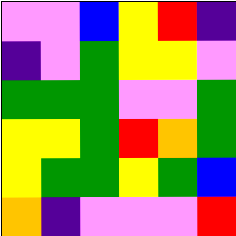[["violet", "violet", "blue", "yellow", "red", "indigo"], ["indigo", "violet", "green", "yellow", "yellow", "violet"], ["green", "green", "green", "violet", "violet", "green"], ["yellow", "yellow", "green", "red", "orange", "green"], ["yellow", "green", "green", "yellow", "green", "blue"], ["orange", "indigo", "violet", "violet", "violet", "red"]]